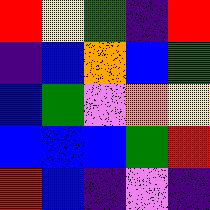[["red", "yellow", "green", "indigo", "red"], ["indigo", "blue", "orange", "blue", "green"], ["blue", "green", "violet", "orange", "yellow"], ["blue", "blue", "blue", "green", "red"], ["red", "blue", "indigo", "violet", "indigo"]]